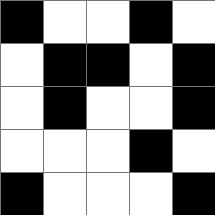[["black", "white", "white", "black", "white"], ["white", "black", "black", "white", "black"], ["white", "black", "white", "white", "black"], ["white", "white", "white", "black", "white"], ["black", "white", "white", "white", "black"]]